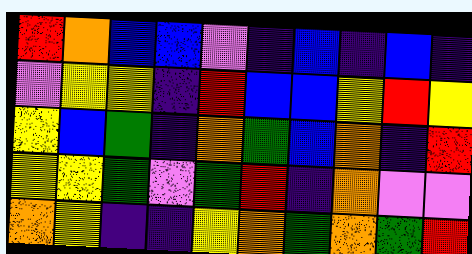[["red", "orange", "blue", "blue", "violet", "indigo", "blue", "indigo", "blue", "indigo"], ["violet", "yellow", "yellow", "indigo", "red", "blue", "blue", "yellow", "red", "yellow"], ["yellow", "blue", "green", "indigo", "orange", "green", "blue", "orange", "indigo", "red"], ["yellow", "yellow", "green", "violet", "green", "red", "indigo", "orange", "violet", "violet"], ["orange", "yellow", "indigo", "indigo", "yellow", "orange", "green", "orange", "green", "red"]]